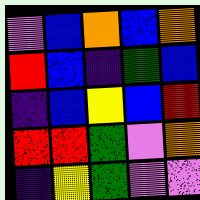[["violet", "blue", "orange", "blue", "orange"], ["red", "blue", "indigo", "green", "blue"], ["indigo", "blue", "yellow", "blue", "red"], ["red", "red", "green", "violet", "orange"], ["indigo", "yellow", "green", "violet", "violet"]]